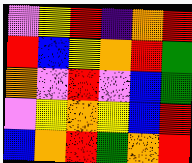[["violet", "yellow", "red", "indigo", "orange", "red"], ["red", "blue", "yellow", "orange", "red", "green"], ["orange", "violet", "red", "violet", "blue", "green"], ["violet", "yellow", "orange", "yellow", "blue", "red"], ["blue", "orange", "red", "green", "orange", "red"]]